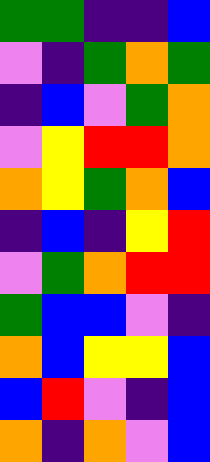[["green", "green", "indigo", "indigo", "blue"], ["violet", "indigo", "green", "orange", "green"], ["indigo", "blue", "violet", "green", "orange"], ["violet", "yellow", "red", "red", "orange"], ["orange", "yellow", "green", "orange", "blue"], ["indigo", "blue", "indigo", "yellow", "red"], ["violet", "green", "orange", "red", "red"], ["green", "blue", "blue", "violet", "indigo"], ["orange", "blue", "yellow", "yellow", "blue"], ["blue", "red", "violet", "indigo", "blue"], ["orange", "indigo", "orange", "violet", "blue"]]